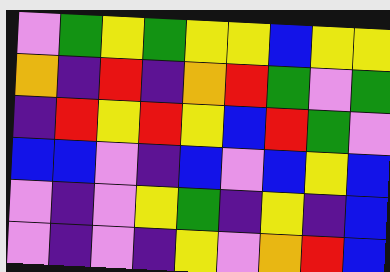[["violet", "green", "yellow", "green", "yellow", "yellow", "blue", "yellow", "yellow"], ["orange", "indigo", "red", "indigo", "orange", "red", "green", "violet", "green"], ["indigo", "red", "yellow", "red", "yellow", "blue", "red", "green", "violet"], ["blue", "blue", "violet", "indigo", "blue", "violet", "blue", "yellow", "blue"], ["violet", "indigo", "violet", "yellow", "green", "indigo", "yellow", "indigo", "blue"], ["violet", "indigo", "violet", "indigo", "yellow", "violet", "orange", "red", "blue"]]